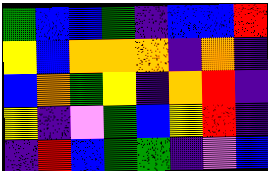[["green", "blue", "blue", "green", "indigo", "blue", "blue", "red"], ["yellow", "blue", "orange", "orange", "orange", "indigo", "orange", "indigo"], ["blue", "orange", "green", "yellow", "indigo", "orange", "red", "indigo"], ["yellow", "indigo", "violet", "green", "blue", "yellow", "red", "indigo"], ["indigo", "red", "blue", "green", "green", "indigo", "violet", "blue"]]